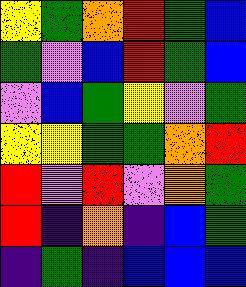[["yellow", "green", "orange", "red", "green", "blue"], ["green", "violet", "blue", "red", "green", "blue"], ["violet", "blue", "green", "yellow", "violet", "green"], ["yellow", "yellow", "green", "green", "orange", "red"], ["red", "violet", "red", "violet", "orange", "green"], ["red", "indigo", "orange", "indigo", "blue", "green"], ["indigo", "green", "indigo", "blue", "blue", "blue"]]